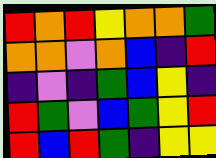[["red", "orange", "red", "yellow", "orange", "orange", "green"], ["orange", "orange", "violet", "orange", "blue", "indigo", "red"], ["indigo", "violet", "indigo", "green", "blue", "yellow", "indigo"], ["red", "green", "violet", "blue", "green", "yellow", "red"], ["red", "blue", "red", "green", "indigo", "yellow", "yellow"]]